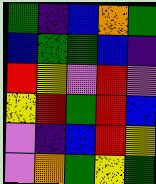[["green", "indigo", "blue", "orange", "green"], ["blue", "green", "green", "blue", "indigo"], ["red", "yellow", "violet", "red", "violet"], ["yellow", "red", "green", "red", "blue"], ["violet", "indigo", "blue", "red", "yellow"], ["violet", "orange", "green", "yellow", "green"]]